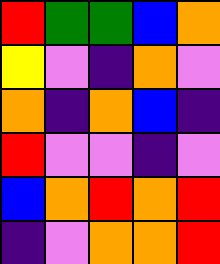[["red", "green", "green", "blue", "orange"], ["yellow", "violet", "indigo", "orange", "violet"], ["orange", "indigo", "orange", "blue", "indigo"], ["red", "violet", "violet", "indigo", "violet"], ["blue", "orange", "red", "orange", "red"], ["indigo", "violet", "orange", "orange", "red"]]